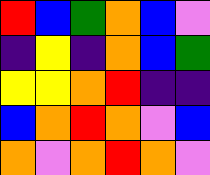[["red", "blue", "green", "orange", "blue", "violet"], ["indigo", "yellow", "indigo", "orange", "blue", "green"], ["yellow", "yellow", "orange", "red", "indigo", "indigo"], ["blue", "orange", "red", "orange", "violet", "blue"], ["orange", "violet", "orange", "red", "orange", "violet"]]